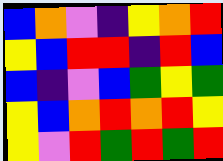[["blue", "orange", "violet", "indigo", "yellow", "orange", "red"], ["yellow", "blue", "red", "red", "indigo", "red", "blue"], ["blue", "indigo", "violet", "blue", "green", "yellow", "green"], ["yellow", "blue", "orange", "red", "orange", "red", "yellow"], ["yellow", "violet", "red", "green", "red", "green", "red"]]